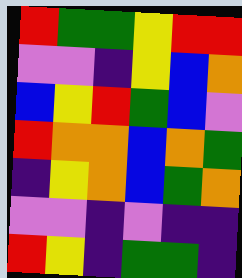[["red", "green", "green", "yellow", "red", "red"], ["violet", "violet", "indigo", "yellow", "blue", "orange"], ["blue", "yellow", "red", "green", "blue", "violet"], ["red", "orange", "orange", "blue", "orange", "green"], ["indigo", "yellow", "orange", "blue", "green", "orange"], ["violet", "violet", "indigo", "violet", "indigo", "indigo"], ["red", "yellow", "indigo", "green", "green", "indigo"]]